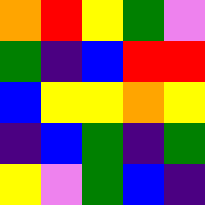[["orange", "red", "yellow", "green", "violet"], ["green", "indigo", "blue", "red", "red"], ["blue", "yellow", "yellow", "orange", "yellow"], ["indigo", "blue", "green", "indigo", "green"], ["yellow", "violet", "green", "blue", "indigo"]]